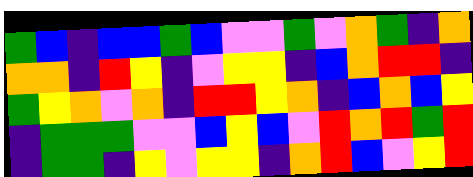[["green", "blue", "indigo", "blue", "blue", "green", "blue", "violet", "violet", "green", "violet", "orange", "green", "indigo", "orange"], ["orange", "orange", "indigo", "red", "yellow", "indigo", "violet", "yellow", "yellow", "indigo", "blue", "orange", "red", "red", "indigo"], ["green", "yellow", "orange", "violet", "orange", "indigo", "red", "red", "yellow", "orange", "indigo", "blue", "orange", "blue", "yellow"], ["indigo", "green", "green", "green", "violet", "violet", "blue", "yellow", "blue", "violet", "red", "orange", "red", "green", "red"], ["indigo", "green", "green", "indigo", "yellow", "violet", "yellow", "yellow", "indigo", "orange", "red", "blue", "violet", "yellow", "red"]]